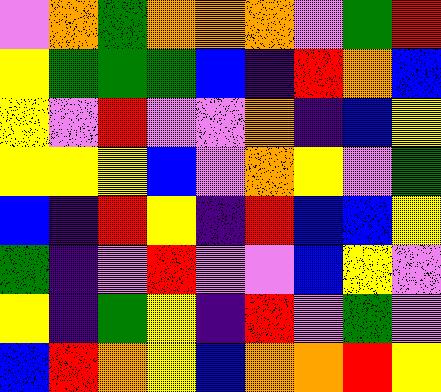[["violet", "orange", "green", "orange", "orange", "orange", "violet", "green", "red"], ["yellow", "green", "green", "green", "blue", "indigo", "red", "orange", "blue"], ["yellow", "violet", "red", "violet", "violet", "orange", "indigo", "blue", "yellow"], ["yellow", "yellow", "yellow", "blue", "violet", "orange", "yellow", "violet", "green"], ["blue", "indigo", "red", "yellow", "indigo", "red", "blue", "blue", "yellow"], ["green", "indigo", "violet", "red", "violet", "violet", "blue", "yellow", "violet"], ["yellow", "indigo", "green", "yellow", "indigo", "red", "violet", "green", "violet"], ["blue", "red", "orange", "yellow", "blue", "orange", "orange", "red", "yellow"]]